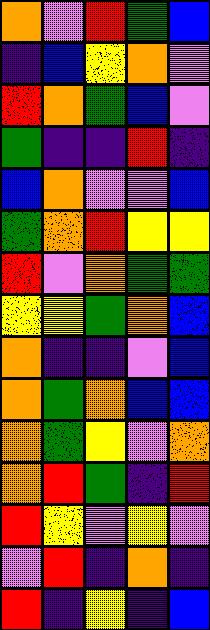[["orange", "violet", "red", "green", "blue"], ["indigo", "blue", "yellow", "orange", "violet"], ["red", "orange", "green", "blue", "violet"], ["green", "indigo", "indigo", "red", "indigo"], ["blue", "orange", "violet", "violet", "blue"], ["green", "orange", "red", "yellow", "yellow"], ["red", "violet", "orange", "green", "green"], ["yellow", "yellow", "green", "orange", "blue"], ["orange", "indigo", "indigo", "violet", "blue"], ["orange", "green", "orange", "blue", "blue"], ["orange", "green", "yellow", "violet", "orange"], ["orange", "red", "green", "indigo", "red"], ["red", "yellow", "violet", "yellow", "violet"], ["violet", "red", "indigo", "orange", "indigo"], ["red", "indigo", "yellow", "indigo", "blue"]]